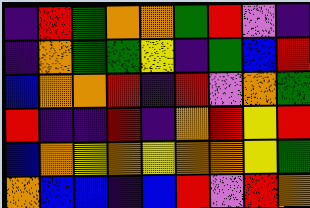[["indigo", "red", "green", "orange", "orange", "green", "red", "violet", "indigo"], ["indigo", "orange", "green", "green", "yellow", "indigo", "green", "blue", "red"], ["blue", "orange", "orange", "red", "indigo", "red", "violet", "orange", "green"], ["red", "indigo", "indigo", "red", "indigo", "orange", "red", "yellow", "red"], ["blue", "orange", "yellow", "orange", "yellow", "orange", "orange", "yellow", "green"], ["orange", "blue", "blue", "indigo", "blue", "red", "violet", "red", "orange"]]